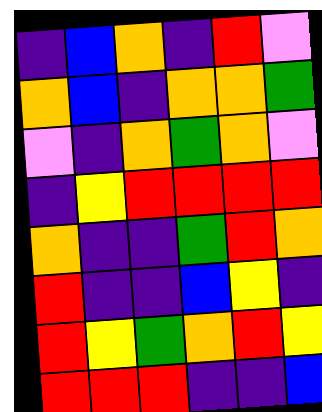[["indigo", "blue", "orange", "indigo", "red", "violet"], ["orange", "blue", "indigo", "orange", "orange", "green"], ["violet", "indigo", "orange", "green", "orange", "violet"], ["indigo", "yellow", "red", "red", "red", "red"], ["orange", "indigo", "indigo", "green", "red", "orange"], ["red", "indigo", "indigo", "blue", "yellow", "indigo"], ["red", "yellow", "green", "orange", "red", "yellow"], ["red", "red", "red", "indigo", "indigo", "blue"]]